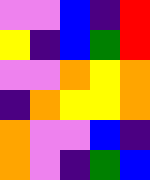[["violet", "violet", "blue", "indigo", "red"], ["yellow", "indigo", "blue", "green", "red"], ["violet", "violet", "orange", "yellow", "orange"], ["indigo", "orange", "yellow", "yellow", "orange"], ["orange", "violet", "violet", "blue", "indigo"], ["orange", "violet", "indigo", "green", "blue"]]